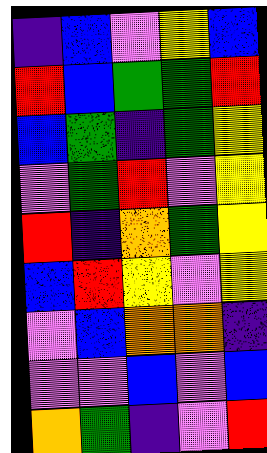[["indigo", "blue", "violet", "yellow", "blue"], ["red", "blue", "green", "green", "red"], ["blue", "green", "indigo", "green", "yellow"], ["violet", "green", "red", "violet", "yellow"], ["red", "indigo", "orange", "green", "yellow"], ["blue", "red", "yellow", "violet", "yellow"], ["violet", "blue", "orange", "orange", "indigo"], ["violet", "violet", "blue", "violet", "blue"], ["orange", "green", "indigo", "violet", "red"]]